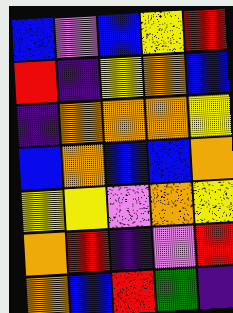[["blue", "violet", "blue", "yellow", "red"], ["red", "indigo", "yellow", "orange", "blue"], ["indigo", "orange", "orange", "orange", "yellow"], ["blue", "orange", "blue", "blue", "orange"], ["yellow", "yellow", "violet", "orange", "yellow"], ["orange", "red", "indigo", "violet", "red"], ["orange", "blue", "red", "green", "indigo"]]